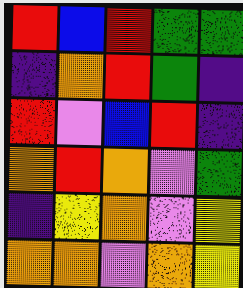[["red", "blue", "red", "green", "green"], ["indigo", "orange", "red", "green", "indigo"], ["red", "violet", "blue", "red", "indigo"], ["orange", "red", "orange", "violet", "green"], ["indigo", "yellow", "orange", "violet", "yellow"], ["orange", "orange", "violet", "orange", "yellow"]]